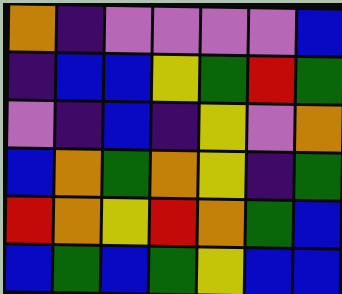[["orange", "indigo", "violet", "violet", "violet", "violet", "blue"], ["indigo", "blue", "blue", "yellow", "green", "red", "green"], ["violet", "indigo", "blue", "indigo", "yellow", "violet", "orange"], ["blue", "orange", "green", "orange", "yellow", "indigo", "green"], ["red", "orange", "yellow", "red", "orange", "green", "blue"], ["blue", "green", "blue", "green", "yellow", "blue", "blue"]]